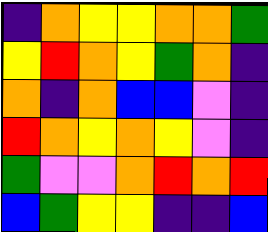[["indigo", "orange", "yellow", "yellow", "orange", "orange", "green"], ["yellow", "red", "orange", "yellow", "green", "orange", "indigo"], ["orange", "indigo", "orange", "blue", "blue", "violet", "indigo"], ["red", "orange", "yellow", "orange", "yellow", "violet", "indigo"], ["green", "violet", "violet", "orange", "red", "orange", "red"], ["blue", "green", "yellow", "yellow", "indigo", "indigo", "blue"]]